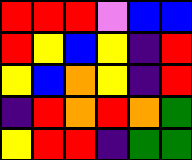[["red", "red", "red", "violet", "blue", "blue"], ["red", "yellow", "blue", "yellow", "indigo", "red"], ["yellow", "blue", "orange", "yellow", "indigo", "red"], ["indigo", "red", "orange", "red", "orange", "green"], ["yellow", "red", "red", "indigo", "green", "green"]]